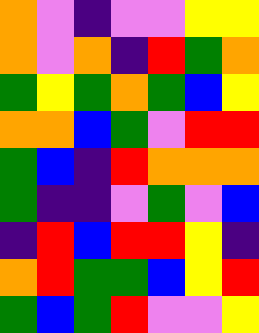[["orange", "violet", "indigo", "violet", "violet", "yellow", "yellow"], ["orange", "violet", "orange", "indigo", "red", "green", "orange"], ["green", "yellow", "green", "orange", "green", "blue", "yellow"], ["orange", "orange", "blue", "green", "violet", "red", "red"], ["green", "blue", "indigo", "red", "orange", "orange", "orange"], ["green", "indigo", "indigo", "violet", "green", "violet", "blue"], ["indigo", "red", "blue", "red", "red", "yellow", "indigo"], ["orange", "red", "green", "green", "blue", "yellow", "red"], ["green", "blue", "green", "red", "violet", "violet", "yellow"]]